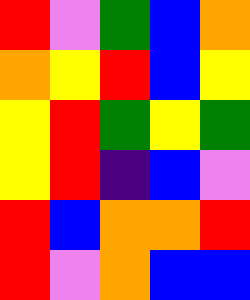[["red", "violet", "green", "blue", "orange"], ["orange", "yellow", "red", "blue", "yellow"], ["yellow", "red", "green", "yellow", "green"], ["yellow", "red", "indigo", "blue", "violet"], ["red", "blue", "orange", "orange", "red"], ["red", "violet", "orange", "blue", "blue"]]